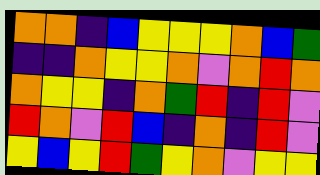[["orange", "orange", "indigo", "blue", "yellow", "yellow", "yellow", "orange", "blue", "green"], ["indigo", "indigo", "orange", "yellow", "yellow", "orange", "violet", "orange", "red", "orange"], ["orange", "yellow", "yellow", "indigo", "orange", "green", "red", "indigo", "red", "violet"], ["red", "orange", "violet", "red", "blue", "indigo", "orange", "indigo", "red", "violet"], ["yellow", "blue", "yellow", "red", "green", "yellow", "orange", "violet", "yellow", "yellow"]]